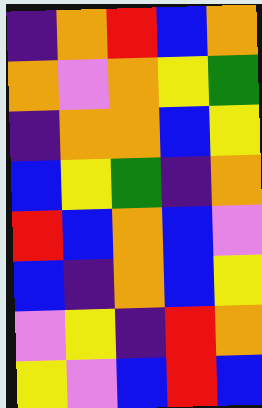[["indigo", "orange", "red", "blue", "orange"], ["orange", "violet", "orange", "yellow", "green"], ["indigo", "orange", "orange", "blue", "yellow"], ["blue", "yellow", "green", "indigo", "orange"], ["red", "blue", "orange", "blue", "violet"], ["blue", "indigo", "orange", "blue", "yellow"], ["violet", "yellow", "indigo", "red", "orange"], ["yellow", "violet", "blue", "red", "blue"]]